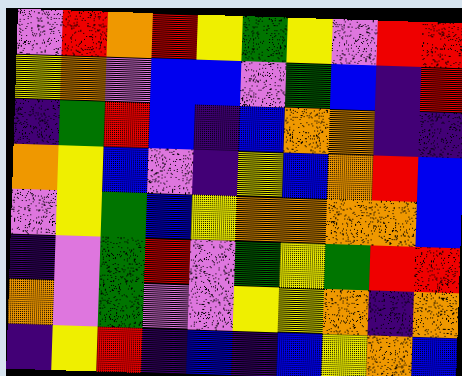[["violet", "red", "orange", "red", "yellow", "green", "yellow", "violet", "red", "red"], ["yellow", "orange", "violet", "blue", "blue", "violet", "green", "blue", "indigo", "red"], ["indigo", "green", "red", "blue", "indigo", "blue", "orange", "orange", "indigo", "indigo"], ["orange", "yellow", "blue", "violet", "indigo", "yellow", "blue", "orange", "red", "blue"], ["violet", "yellow", "green", "blue", "yellow", "orange", "orange", "orange", "orange", "blue"], ["indigo", "violet", "green", "red", "violet", "green", "yellow", "green", "red", "red"], ["orange", "violet", "green", "violet", "violet", "yellow", "yellow", "orange", "indigo", "orange"], ["indigo", "yellow", "red", "indigo", "blue", "indigo", "blue", "yellow", "orange", "blue"]]